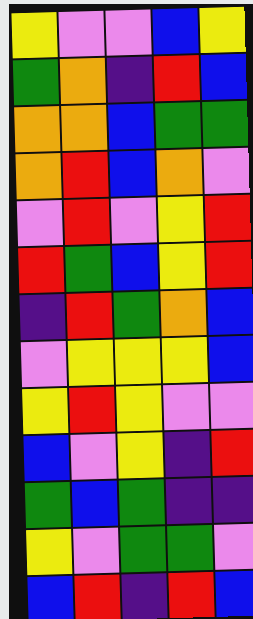[["yellow", "violet", "violet", "blue", "yellow"], ["green", "orange", "indigo", "red", "blue"], ["orange", "orange", "blue", "green", "green"], ["orange", "red", "blue", "orange", "violet"], ["violet", "red", "violet", "yellow", "red"], ["red", "green", "blue", "yellow", "red"], ["indigo", "red", "green", "orange", "blue"], ["violet", "yellow", "yellow", "yellow", "blue"], ["yellow", "red", "yellow", "violet", "violet"], ["blue", "violet", "yellow", "indigo", "red"], ["green", "blue", "green", "indigo", "indigo"], ["yellow", "violet", "green", "green", "violet"], ["blue", "red", "indigo", "red", "blue"]]